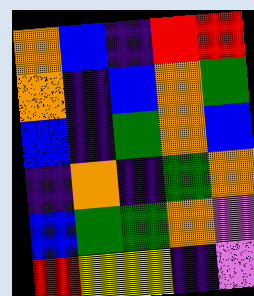[["orange", "blue", "indigo", "red", "red"], ["orange", "indigo", "blue", "orange", "green"], ["blue", "indigo", "green", "orange", "blue"], ["indigo", "orange", "indigo", "green", "orange"], ["blue", "green", "green", "orange", "violet"], ["red", "yellow", "yellow", "indigo", "violet"]]